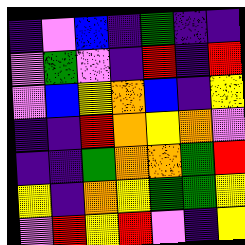[["indigo", "violet", "blue", "indigo", "green", "indigo", "indigo"], ["violet", "green", "violet", "indigo", "red", "indigo", "red"], ["violet", "blue", "yellow", "orange", "blue", "indigo", "yellow"], ["indigo", "indigo", "red", "orange", "yellow", "orange", "violet"], ["indigo", "indigo", "green", "orange", "orange", "green", "red"], ["yellow", "indigo", "orange", "yellow", "green", "green", "yellow"], ["violet", "red", "yellow", "red", "violet", "indigo", "yellow"]]